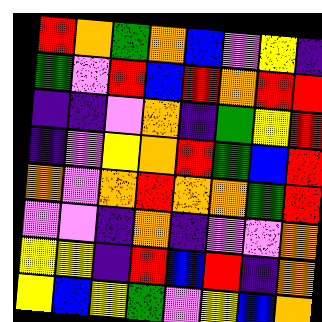[["red", "orange", "green", "orange", "blue", "violet", "yellow", "indigo"], ["green", "violet", "red", "blue", "red", "orange", "red", "red"], ["indigo", "indigo", "violet", "orange", "indigo", "green", "yellow", "red"], ["indigo", "violet", "yellow", "orange", "red", "green", "blue", "red"], ["orange", "violet", "orange", "red", "orange", "orange", "green", "red"], ["violet", "violet", "indigo", "orange", "indigo", "violet", "violet", "orange"], ["yellow", "yellow", "indigo", "red", "blue", "red", "indigo", "orange"], ["yellow", "blue", "yellow", "green", "violet", "yellow", "blue", "orange"]]